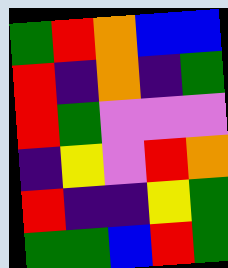[["green", "red", "orange", "blue", "blue"], ["red", "indigo", "orange", "indigo", "green"], ["red", "green", "violet", "violet", "violet"], ["indigo", "yellow", "violet", "red", "orange"], ["red", "indigo", "indigo", "yellow", "green"], ["green", "green", "blue", "red", "green"]]